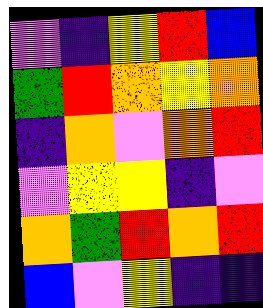[["violet", "indigo", "yellow", "red", "blue"], ["green", "red", "orange", "yellow", "orange"], ["indigo", "orange", "violet", "orange", "red"], ["violet", "yellow", "yellow", "indigo", "violet"], ["orange", "green", "red", "orange", "red"], ["blue", "violet", "yellow", "indigo", "indigo"]]